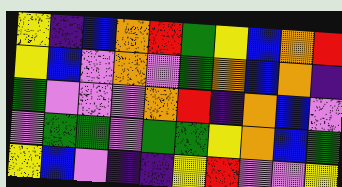[["yellow", "indigo", "blue", "orange", "red", "green", "yellow", "blue", "orange", "red"], ["yellow", "blue", "violet", "orange", "violet", "green", "orange", "blue", "orange", "indigo"], ["green", "violet", "violet", "violet", "orange", "red", "indigo", "orange", "blue", "violet"], ["violet", "green", "green", "violet", "green", "green", "yellow", "orange", "blue", "green"], ["yellow", "blue", "violet", "indigo", "indigo", "yellow", "red", "violet", "violet", "yellow"]]